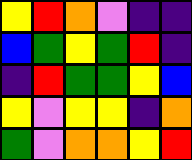[["yellow", "red", "orange", "violet", "indigo", "indigo"], ["blue", "green", "yellow", "green", "red", "indigo"], ["indigo", "red", "green", "green", "yellow", "blue"], ["yellow", "violet", "yellow", "yellow", "indigo", "orange"], ["green", "violet", "orange", "orange", "yellow", "red"]]